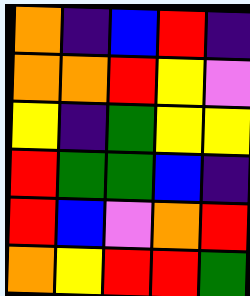[["orange", "indigo", "blue", "red", "indigo"], ["orange", "orange", "red", "yellow", "violet"], ["yellow", "indigo", "green", "yellow", "yellow"], ["red", "green", "green", "blue", "indigo"], ["red", "blue", "violet", "orange", "red"], ["orange", "yellow", "red", "red", "green"]]